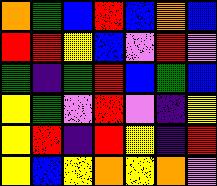[["orange", "green", "blue", "red", "blue", "orange", "blue"], ["red", "red", "yellow", "blue", "violet", "red", "violet"], ["green", "indigo", "green", "red", "blue", "green", "blue"], ["yellow", "green", "violet", "red", "violet", "indigo", "yellow"], ["yellow", "red", "indigo", "red", "yellow", "indigo", "red"], ["yellow", "blue", "yellow", "orange", "yellow", "orange", "violet"]]